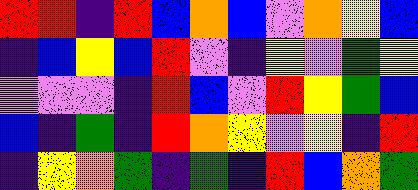[["red", "red", "indigo", "red", "blue", "orange", "blue", "violet", "orange", "yellow", "blue"], ["indigo", "blue", "yellow", "blue", "red", "violet", "indigo", "yellow", "violet", "green", "yellow"], ["violet", "violet", "violet", "indigo", "red", "blue", "violet", "red", "yellow", "green", "blue"], ["blue", "indigo", "green", "indigo", "red", "orange", "yellow", "violet", "yellow", "indigo", "red"], ["indigo", "yellow", "orange", "green", "indigo", "green", "indigo", "red", "blue", "orange", "green"]]